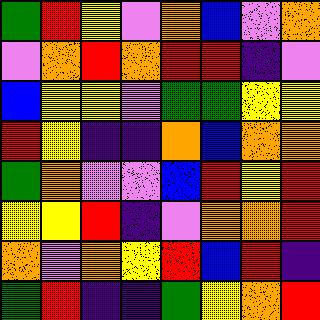[["green", "red", "yellow", "violet", "orange", "blue", "violet", "orange"], ["violet", "orange", "red", "orange", "red", "red", "indigo", "violet"], ["blue", "yellow", "yellow", "violet", "green", "green", "yellow", "yellow"], ["red", "yellow", "indigo", "indigo", "orange", "blue", "orange", "orange"], ["green", "orange", "violet", "violet", "blue", "red", "yellow", "red"], ["yellow", "yellow", "red", "indigo", "violet", "orange", "orange", "red"], ["orange", "violet", "orange", "yellow", "red", "blue", "red", "indigo"], ["green", "red", "indigo", "indigo", "green", "yellow", "orange", "red"]]